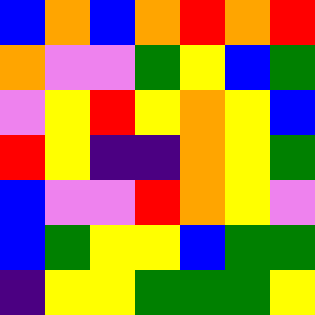[["blue", "orange", "blue", "orange", "red", "orange", "red"], ["orange", "violet", "violet", "green", "yellow", "blue", "green"], ["violet", "yellow", "red", "yellow", "orange", "yellow", "blue"], ["red", "yellow", "indigo", "indigo", "orange", "yellow", "green"], ["blue", "violet", "violet", "red", "orange", "yellow", "violet"], ["blue", "green", "yellow", "yellow", "blue", "green", "green"], ["indigo", "yellow", "yellow", "green", "green", "green", "yellow"]]